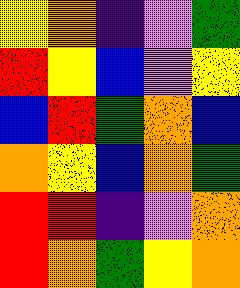[["yellow", "orange", "indigo", "violet", "green"], ["red", "yellow", "blue", "violet", "yellow"], ["blue", "red", "green", "orange", "blue"], ["orange", "yellow", "blue", "orange", "green"], ["red", "red", "indigo", "violet", "orange"], ["red", "orange", "green", "yellow", "orange"]]